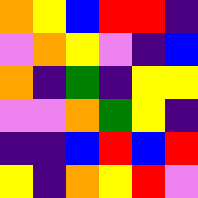[["orange", "yellow", "blue", "red", "red", "indigo"], ["violet", "orange", "yellow", "violet", "indigo", "blue"], ["orange", "indigo", "green", "indigo", "yellow", "yellow"], ["violet", "violet", "orange", "green", "yellow", "indigo"], ["indigo", "indigo", "blue", "red", "blue", "red"], ["yellow", "indigo", "orange", "yellow", "red", "violet"]]